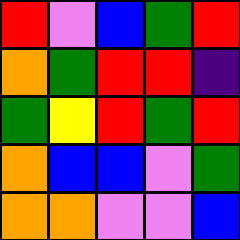[["red", "violet", "blue", "green", "red"], ["orange", "green", "red", "red", "indigo"], ["green", "yellow", "red", "green", "red"], ["orange", "blue", "blue", "violet", "green"], ["orange", "orange", "violet", "violet", "blue"]]